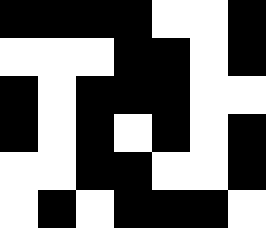[["black", "black", "black", "black", "white", "white", "black"], ["white", "white", "white", "black", "black", "white", "black"], ["black", "white", "black", "black", "black", "white", "white"], ["black", "white", "black", "white", "black", "white", "black"], ["white", "white", "black", "black", "white", "white", "black"], ["white", "black", "white", "black", "black", "black", "white"]]